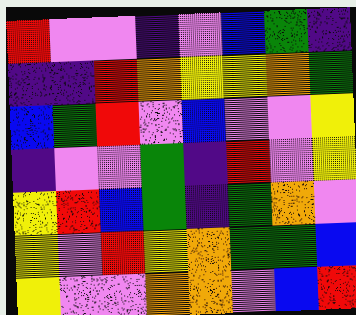[["red", "violet", "violet", "indigo", "violet", "blue", "green", "indigo"], ["indigo", "indigo", "red", "orange", "yellow", "yellow", "orange", "green"], ["blue", "green", "red", "violet", "blue", "violet", "violet", "yellow"], ["indigo", "violet", "violet", "green", "indigo", "red", "violet", "yellow"], ["yellow", "red", "blue", "green", "indigo", "green", "orange", "violet"], ["yellow", "violet", "red", "yellow", "orange", "green", "green", "blue"], ["yellow", "violet", "violet", "orange", "orange", "violet", "blue", "red"]]